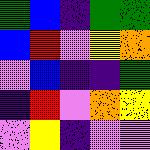[["green", "blue", "indigo", "green", "green"], ["blue", "red", "violet", "yellow", "orange"], ["violet", "blue", "indigo", "indigo", "green"], ["indigo", "red", "violet", "orange", "yellow"], ["violet", "yellow", "indigo", "violet", "violet"]]